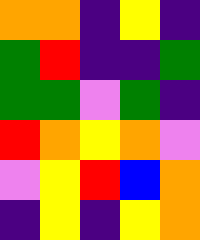[["orange", "orange", "indigo", "yellow", "indigo"], ["green", "red", "indigo", "indigo", "green"], ["green", "green", "violet", "green", "indigo"], ["red", "orange", "yellow", "orange", "violet"], ["violet", "yellow", "red", "blue", "orange"], ["indigo", "yellow", "indigo", "yellow", "orange"]]